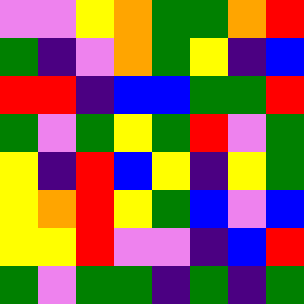[["violet", "violet", "yellow", "orange", "green", "green", "orange", "red"], ["green", "indigo", "violet", "orange", "green", "yellow", "indigo", "blue"], ["red", "red", "indigo", "blue", "blue", "green", "green", "red"], ["green", "violet", "green", "yellow", "green", "red", "violet", "green"], ["yellow", "indigo", "red", "blue", "yellow", "indigo", "yellow", "green"], ["yellow", "orange", "red", "yellow", "green", "blue", "violet", "blue"], ["yellow", "yellow", "red", "violet", "violet", "indigo", "blue", "red"], ["green", "violet", "green", "green", "indigo", "green", "indigo", "green"]]